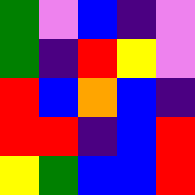[["green", "violet", "blue", "indigo", "violet"], ["green", "indigo", "red", "yellow", "violet"], ["red", "blue", "orange", "blue", "indigo"], ["red", "red", "indigo", "blue", "red"], ["yellow", "green", "blue", "blue", "red"]]